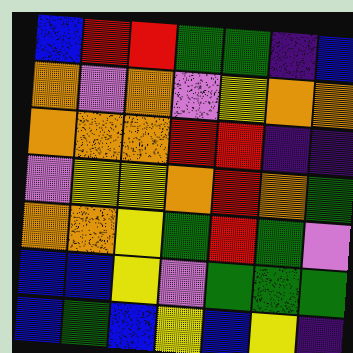[["blue", "red", "red", "green", "green", "indigo", "blue"], ["orange", "violet", "orange", "violet", "yellow", "orange", "orange"], ["orange", "orange", "orange", "red", "red", "indigo", "indigo"], ["violet", "yellow", "yellow", "orange", "red", "orange", "green"], ["orange", "orange", "yellow", "green", "red", "green", "violet"], ["blue", "blue", "yellow", "violet", "green", "green", "green"], ["blue", "green", "blue", "yellow", "blue", "yellow", "indigo"]]